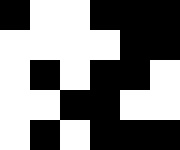[["black", "white", "white", "black", "black", "black"], ["white", "white", "white", "white", "black", "black"], ["white", "black", "white", "black", "black", "white"], ["white", "white", "black", "black", "white", "white"], ["white", "black", "white", "black", "black", "black"]]